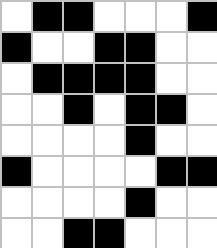[["white", "black", "black", "white", "white", "white", "black"], ["black", "white", "white", "black", "black", "white", "white"], ["white", "black", "black", "black", "black", "white", "white"], ["white", "white", "black", "white", "black", "black", "white"], ["white", "white", "white", "white", "black", "white", "white"], ["black", "white", "white", "white", "white", "black", "black"], ["white", "white", "white", "white", "black", "white", "white"], ["white", "white", "black", "black", "white", "white", "white"]]